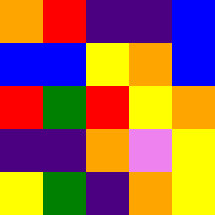[["orange", "red", "indigo", "indigo", "blue"], ["blue", "blue", "yellow", "orange", "blue"], ["red", "green", "red", "yellow", "orange"], ["indigo", "indigo", "orange", "violet", "yellow"], ["yellow", "green", "indigo", "orange", "yellow"]]